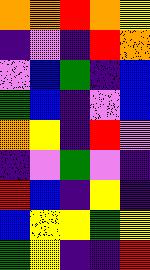[["orange", "orange", "red", "orange", "yellow"], ["indigo", "violet", "indigo", "red", "orange"], ["violet", "blue", "green", "indigo", "blue"], ["green", "blue", "indigo", "violet", "blue"], ["orange", "yellow", "indigo", "red", "violet"], ["indigo", "violet", "green", "violet", "indigo"], ["red", "blue", "indigo", "yellow", "indigo"], ["blue", "yellow", "yellow", "green", "yellow"], ["green", "yellow", "indigo", "indigo", "red"]]